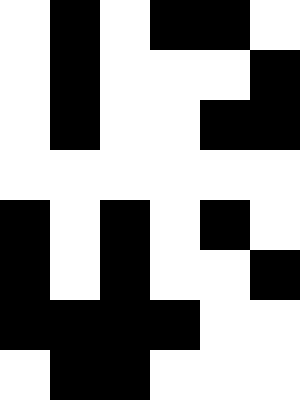[["white", "black", "white", "black", "black", "white"], ["white", "black", "white", "white", "white", "black"], ["white", "black", "white", "white", "black", "black"], ["white", "white", "white", "white", "white", "white"], ["black", "white", "black", "white", "black", "white"], ["black", "white", "black", "white", "white", "black"], ["black", "black", "black", "black", "white", "white"], ["white", "black", "black", "white", "white", "white"]]